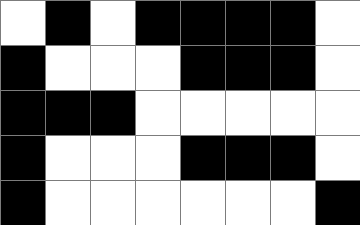[["white", "black", "white", "black", "black", "black", "black", "white"], ["black", "white", "white", "white", "black", "black", "black", "white"], ["black", "black", "black", "white", "white", "white", "white", "white"], ["black", "white", "white", "white", "black", "black", "black", "white"], ["black", "white", "white", "white", "white", "white", "white", "black"]]